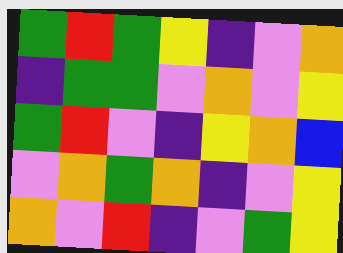[["green", "red", "green", "yellow", "indigo", "violet", "orange"], ["indigo", "green", "green", "violet", "orange", "violet", "yellow"], ["green", "red", "violet", "indigo", "yellow", "orange", "blue"], ["violet", "orange", "green", "orange", "indigo", "violet", "yellow"], ["orange", "violet", "red", "indigo", "violet", "green", "yellow"]]